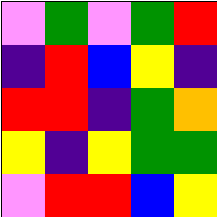[["violet", "green", "violet", "green", "red"], ["indigo", "red", "blue", "yellow", "indigo"], ["red", "red", "indigo", "green", "orange"], ["yellow", "indigo", "yellow", "green", "green"], ["violet", "red", "red", "blue", "yellow"]]